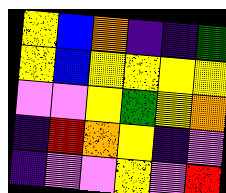[["yellow", "blue", "orange", "indigo", "indigo", "green"], ["yellow", "blue", "yellow", "yellow", "yellow", "yellow"], ["violet", "violet", "yellow", "green", "yellow", "orange"], ["indigo", "red", "orange", "yellow", "indigo", "violet"], ["indigo", "violet", "violet", "yellow", "violet", "red"]]